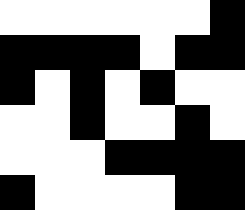[["white", "white", "white", "white", "white", "white", "black"], ["black", "black", "black", "black", "white", "black", "black"], ["black", "white", "black", "white", "black", "white", "white"], ["white", "white", "black", "white", "white", "black", "white"], ["white", "white", "white", "black", "black", "black", "black"], ["black", "white", "white", "white", "white", "black", "black"]]